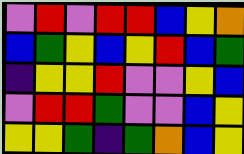[["violet", "red", "violet", "red", "red", "blue", "yellow", "orange"], ["blue", "green", "yellow", "blue", "yellow", "red", "blue", "green"], ["indigo", "yellow", "yellow", "red", "violet", "violet", "yellow", "blue"], ["violet", "red", "red", "green", "violet", "violet", "blue", "yellow"], ["yellow", "yellow", "green", "indigo", "green", "orange", "blue", "yellow"]]